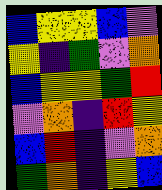[["blue", "yellow", "yellow", "blue", "violet"], ["yellow", "indigo", "green", "violet", "orange"], ["blue", "yellow", "yellow", "green", "red"], ["violet", "orange", "indigo", "red", "yellow"], ["blue", "red", "indigo", "violet", "orange"], ["green", "orange", "indigo", "yellow", "blue"]]